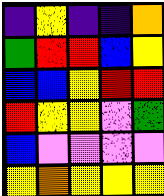[["indigo", "yellow", "indigo", "indigo", "orange"], ["green", "red", "red", "blue", "yellow"], ["blue", "blue", "yellow", "red", "red"], ["red", "yellow", "yellow", "violet", "green"], ["blue", "violet", "violet", "violet", "violet"], ["yellow", "orange", "yellow", "yellow", "yellow"]]